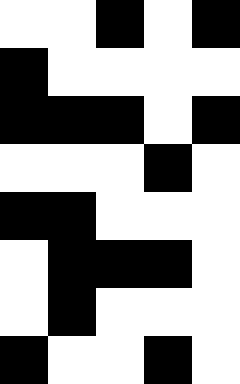[["white", "white", "black", "white", "black"], ["black", "white", "white", "white", "white"], ["black", "black", "black", "white", "black"], ["white", "white", "white", "black", "white"], ["black", "black", "white", "white", "white"], ["white", "black", "black", "black", "white"], ["white", "black", "white", "white", "white"], ["black", "white", "white", "black", "white"]]